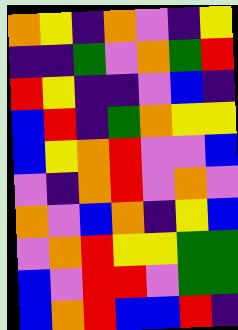[["orange", "yellow", "indigo", "orange", "violet", "indigo", "yellow"], ["indigo", "indigo", "green", "violet", "orange", "green", "red"], ["red", "yellow", "indigo", "indigo", "violet", "blue", "indigo"], ["blue", "red", "indigo", "green", "orange", "yellow", "yellow"], ["blue", "yellow", "orange", "red", "violet", "violet", "blue"], ["violet", "indigo", "orange", "red", "violet", "orange", "violet"], ["orange", "violet", "blue", "orange", "indigo", "yellow", "blue"], ["violet", "orange", "red", "yellow", "yellow", "green", "green"], ["blue", "violet", "red", "red", "violet", "green", "green"], ["blue", "orange", "red", "blue", "blue", "red", "indigo"]]